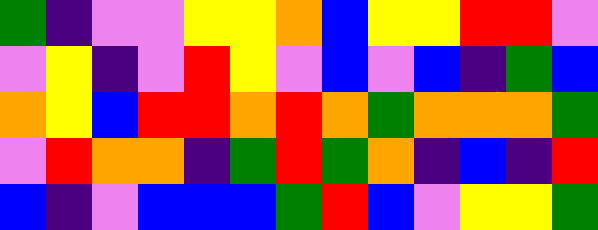[["green", "indigo", "violet", "violet", "yellow", "yellow", "orange", "blue", "yellow", "yellow", "red", "red", "violet"], ["violet", "yellow", "indigo", "violet", "red", "yellow", "violet", "blue", "violet", "blue", "indigo", "green", "blue"], ["orange", "yellow", "blue", "red", "red", "orange", "red", "orange", "green", "orange", "orange", "orange", "green"], ["violet", "red", "orange", "orange", "indigo", "green", "red", "green", "orange", "indigo", "blue", "indigo", "red"], ["blue", "indigo", "violet", "blue", "blue", "blue", "green", "red", "blue", "violet", "yellow", "yellow", "green"]]